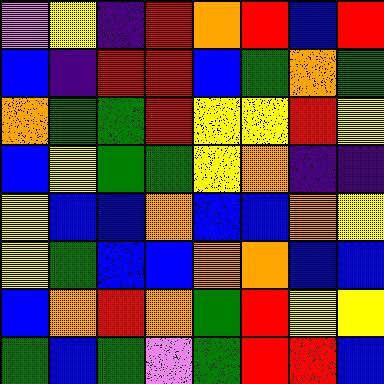[["violet", "yellow", "indigo", "red", "orange", "red", "blue", "red"], ["blue", "indigo", "red", "red", "blue", "green", "orange", "green"], ["orange", "green", "green", "red", "yellow", "yellow", "red", "yellow"], ["blue", "yellow", "green", "green", "yellow", "orange", "indigo", "indigo"], ["yellow", "blue", "blue", "orange", "blue", "blue", "orange", "yellow"], ["yellow", "green", "blue", "blue", "orange", "orange", "blue", "blue"], ["blue", "orange", "red", "orange", "green", "red", "yellow", "yellow"], ["green", "blue", "green", "violet", "green", "red", "red", "blue"]]